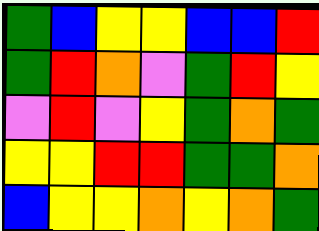[["green", "blue", "yellow", "yellow", "blue", "blue", "red"], ["green", "red", "orange", "violet", "green", "red", "yellow"], ["violet", "red", "violet", "yellow", "green", "orange", "green"], ["yellow", "yellow", "red", "red", "green", "green", "orange"], ["blue", "yellow", "yellow", "orange", "yellow", "orange", "green"]]